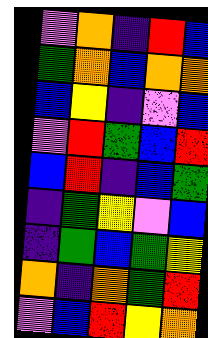[["violet", "orange", "indigo", "red", "blue"], ["green", "orange", "blue", "orange", "orange"], ["blue", "yellow", "indigo", "violet", "blue"], ["violet", "red", "green", "blue", "red"], ["blue", "red", "indigo", "blue", "green"], ["indigo", "green", "yellow", "violet", "blue"], ["indigo", "green", "blue", "green", "yellow"], ["orange", "indigo", "orange", "green", "red"], ["violet", "blue", "red", "yellow", "orange"]]